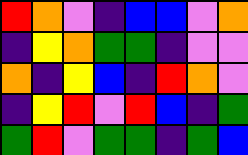[["red", "orange", "violet", "indigo", "blue", "blue", "violet", "orange"], ["indigo", "yellow", "orange", "green", "green", "indigo", "violet", "violet"], ["orange", "indigo", "yellow", "blue", "indigo", "red", "orange", "violet"], ["indigo", "yellow", "red", "violet", "red", "blue", "indigo", "green"], ["green", "red", "violet", "green", "green", "indigo", "green", "blue"]]